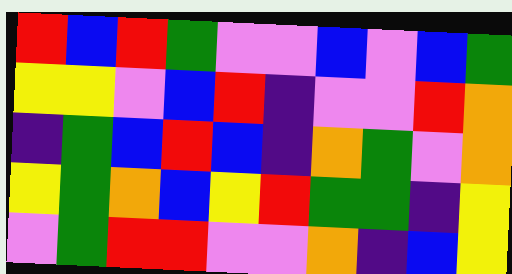[["red", "blue", "red", "green", "violet", "violet", "blue", "violet", "blue", "green"], ["yellow", "yellow", "violet", "blue", "red", "indigo", "violet", "violet", "red", "orange"], ["indigo", "green", "blue", "red", "blue", "indigo", "orange", "green", "violet", "orange"], ["yellow", "green", "orange", "blue", "yellow", "red", "green", "green", "indigo", "yellow"], ["violet", "green", "red", "red", "violet", "violet", "orange", "indigo", "blue", "yellow"]]